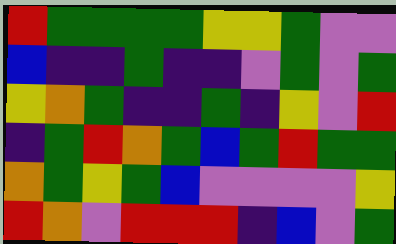[["red", "green", "green", "green", "green", "yellow", "yellow", "green", "violet", "violet"], ["blue", "indigo", "indigo", "green", "indigo", "indigo", "violet", "green", "violet", "green"], ["yellow", "orange", "green", "indigo", "indigo", "green", "indigo", "yellow", "violet", "red"], ["indigo", "green", "red", "orange", "green", "blue", "green", "red", "green", "green"], ["orange", "green", "yellow", "green", "blue", "violet", "violet", "violet", "violet", "yellow"], ["red", "orange", "violet", "red", "red", "red", "indigo", "blue", "violet", "green"]]